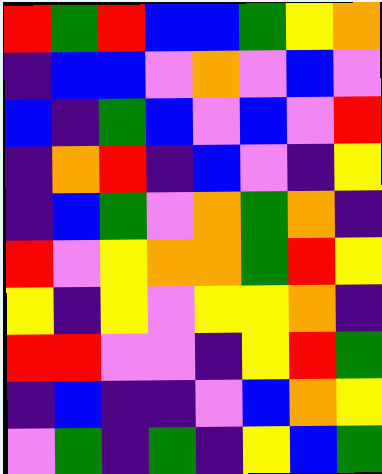[["red", "green", "red", "blue", "blue", "green", "yellow", "orange"], ["indigo", "blue", "blue", "violet", "orange", "violet", "blue", "violet"], ["blue", "indigo", "green", "blue", "violet", "blue", "violet", "red"], ["indigo", "orange", "red", "indigo", "blue", "violet", "indigo", "yellow"], ["indigo", "blue", "green", "violet", "orange", "green", "orange", "indigo"], ["red", "violet", "yellow", "orange", "orange", "green", "red", "yellow"], ["yellow", "indigo", "yellow", "violet", "yellow", "yellow", "orange", "indigo"], ["red", "red", "violet", "violet", "indigo", "yellow", "red", "green"], ["indigo", "blue", "indigo", "indigo", "violet", "blue", "orange", "yellow"], ["violet", "green", "indigo", "green", "indigo", "yellow", "blue", "green"]]